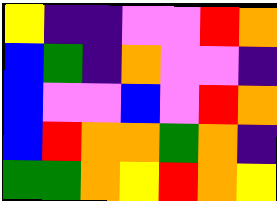[["yellow", "indigo", "indigo", "violet", "violet", "red", "orange"], ["blue", "green", "indigo", "orange", "violet", "violet", "indigo"], ["blue", "violet", "violet", "blue", "violet", "red", "orange"], ["blue", "red", "orange", "orange", "green", "orange", "indigo"], ["green", "green", "orange", "yellow", "red", "orange", "yellow"]]